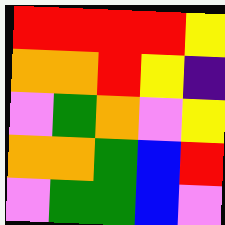[["red", "red", "red", "red", "yellow"], ["orange", "orange", "red", "yellow", "indigo"], ["violet", "green", "orange", "violet", "yellow"], ["orange", "orange", "green", "blue", "red"], ["violet", "green", "green", "blue", "violet"]]